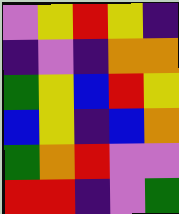[["violet", "yellow", "red", "yellow", "indigo"], ["indigo", "violet", "indigo", "orange", "orange"], ["green", "yellow", "blue", "red", "yellow"], ["blue", "yellow", "indigo", "blue", "orange"], ["green", "orange", "red", "violet", "violet"], ["red", "red", "indigo", "violet", "green"]]